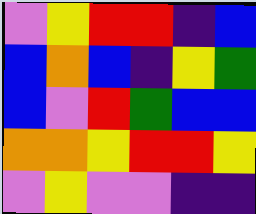[["violet", "yellow", "red", "red", "indigo", "blue"], ["blue", "orange", "blue", "indigo", "yellow", "green"], ["blue", "violet", "red", "green", "blue", "blue"], ["orange", "orange", "yellow", "red", "red", "yellow"], ["violet", "yellow", "violet", "violet", "indigo", "indigo"]]